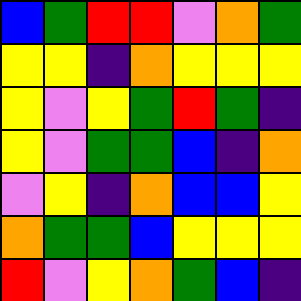[["blue", "green", "red", "red", "violet", "orange", "green"], ["yellow", "yellow", "indigo", "orange", "yellow", "yellow", "yellow"], ["yellow", "violet", "yellow", "green", "red", "green", "indigo"], ["yellow", "violet", "green", "green", "blue", "indigo", "orange"], ["violet", "yellow", "indigo", "orange", "blue", "blue", "yellow"], ["orange", "green", "green", "blue", "yellow", "yellow", "yellow"], ["red", "violet", "yellow", "orange", "green", "blue", "indigo"]]